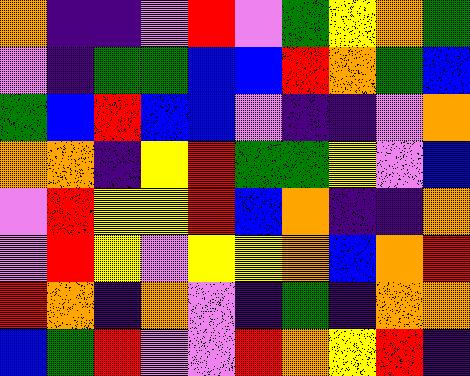[["orange", "indigo", "indigo", "violet", "red", "violet", "green", "yellow", "orange", "green"], ["violet", "indigo", "green", "green", "blue", "blue", "red", "orange", "green", "blue"], ["green", "blue", "red", "blue", "blue", "violet", "indigo", "indigo", "violet", "orange"], ["orange", "orange", "indigo", "yellow", "red", "green", "green", "yellow", "violet", "blue"], ["violet", "red", "yellow", "yellow", "red", "blue", "orange", "indigo", "indigo", "orange"], ["violet", "red", "yellow", "violet", "yellow", "yellow", "orange", "blue", "orange", "red"], ["red", "orange", "indigo", "orange", "violet", "indigo", "green", "indigo", "orange", "orange"], ["blue", "green", "red", "violet", "violet", "red", "orange", "yellow", "red", "indigo"]]